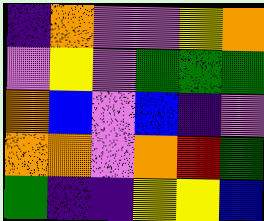[["indigo", "orange", "violet", "violet", "yellow", "orange"], ["violet", "yellow", "violet", "green", "green", "green"], ["orange", "blue", "violet", "blue", "indigo", "violet"], ["orange", "orange", "violet", "orange", "red", "green"], ["green", "indigo", "indigo", "yellow", "yellow", "blue"]]